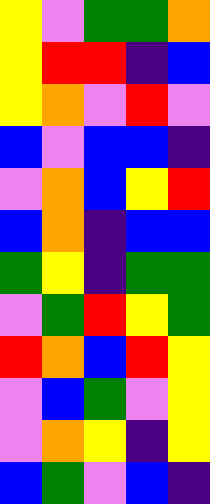[["yellow", "violet", "green", "green", "orange"], ["yellow", "red", "red", "indigo", "blue"], ["yellow", "orange", "violet", "red", "violet"], ["blue", "violet", "blue", "blue", "indigo"], ["violet", "orange", "blue", "yellow", "red"], ["blue", "orange", "indigo", "blue", "blue"], ["green", "yellow", "indigo", "green", "green"], ["violet", "green", "red", "yellow", "green"], ["red", "orange", "blue", "red", "yellow"], ["violet", "blue", "green", "violet", "yellow"], ["violet", "orange", "yellow", "indigo", "yellow"], ["blue", "green", "violet", "blue", "indigo"]]